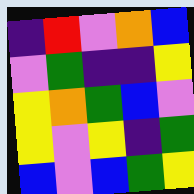[["indigo", "red", "violet", "orange", "blue"], ["violet", "green", "indigo", "indigo", "yellow"], ["yellow", "orange", "green", "blue", "violet"], ["yellow", "violet", "yellow", "indigo", "green"], ["blue", "violet", "blue", "green", "yellow"]]